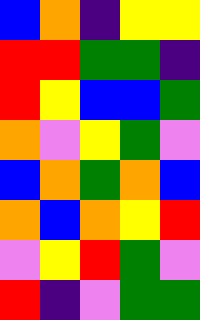[["blue", "orange", "indigo", "yellow", "yellow"], ["red", "red", "green", "green", "indigo"], ["red", "yellow", "blue", "blue", "green"], ["orange", "violet", "yellow", "green", "violet"], ["blue", "orange", "green", "orange", "blue"], ["orange", "blue", "orange", "yellow", "red"], ["violet", "yellow", "red", "green", "violet"], ["red", "indigo", "violet", "green", "green"]]